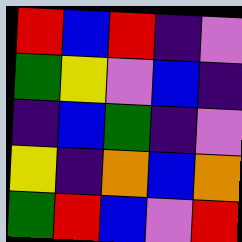[["red", "blue", "red", "indigo", "violet"], ["green", "yellow", "violet", "blue", "indigo"], ["indigo", "blue", "green", "indigo", "violet"], ["yellow", "indigo", "orange", "blue", "orange"], ["green", "red", "blue", "violet", "red"]]